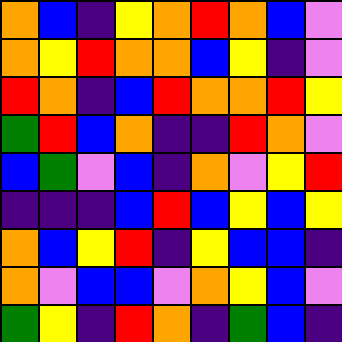[["orange", "blue", "indigo", "yellow", "orange", "red", "orange", "blue", "violet"], ["orange", "yellow", "red", "orange", "orange", "blue", "yellow", "indigo", "violet"], ["red", "orange", "indigo", "blue", "red", "orange", "orange", "red", "yellow"], ["green", "red", "blue", "orange", "indigo", "indigo", "red", "orange", "violet"], ["blue", "green", "violet", "blue", "indigo", "orange", "violet", "yellow", "red"], ["indigo", "indigo", "indigo", "blue", "red", "blue", "yellow", "blue", "yellow"], ["orange", "blue", "yellow", "red", "indigo", "yellow", "blue", "blue", "indigo"], ["orange", "violet", "blue", "blue", "violet", "orange", "yellow", "blue", "violet"], ["green", "yellow", "indigo", "red", "orange", "indigo", "green", "blue", "indigo"]]